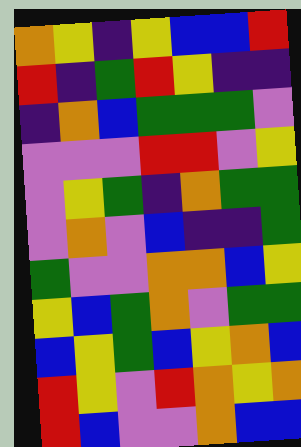[["orange", "yellow", "indigo", "yellow", "blue", "blue", "red"], ["red", "indigo", "green", "red", "yellow", "indigo", "indigo"], ["indigo", "orange", "blue", "green", "green", "green", "violet"], ["violet", "violet", "violet", "red", "red", "violet", "yellow"], ["violet", "yellow", "green", "indigo", "orange", "green", "green"], ["violet", "orange", "violet", "blue", "indigo", "indigo", "green"], ["green", "violet", "violet", "orange", "orange", "blue", "yellow"], ["yellow", "blue", "green", "orange", "violet", "green", "green"], ["blue", "yellow", "green", "blue", "yellow", "orange", "blue"], ["red", "yellow", "violet", "red", "orange", "yellow", "orange"], ["red", "blue", "violet", "violet", "orange", "blue", "blue"]]